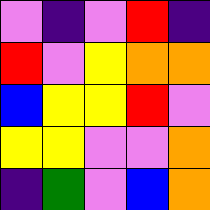[["violet", "indigo", "violet", "red", "indigo"], ["red", "violet", "yellow", "orange", "orange"], ["blue", "yellow", "yellow", "red", "violet"], ["yellow", "yellow", "violet", "violet", "orange"], ["indigo", "green", "violet", "blue", "orange"]]